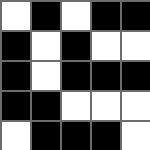[["white", "black", "white", "black", "black"], ["black", "white", "black", "white", "white"], ["black", "white", "black", "black", "black"], ["black", "black", "white", "white", "white"], ["white", "black", "black", "black", "white"]]